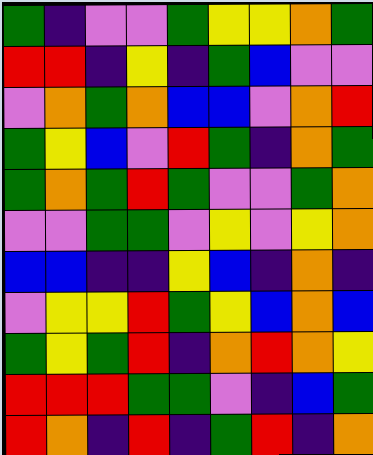[["green", "indigo", "violet", "violet", "green", "yellow", "yellow", "orange", "green"], ["red", "red", "indigo", "yellow", "indigo", "green", "blue", "violet", "violet"], ["violet", "orange", "green", "orange", "blue", "blue", "violet", "orange", "red"], ["green", "yellow", "blue", "violet", "red", "green", "indigo", "orange", "green"], ["green", "orange", "green", "red", "green", "violet", "violet", "green", "orange"], ["violet", "violet", "green", "green", "violet", "yellow", "violet", "yellow", "orange"], ["blue", "blue", "indigo", "indigo", "yellow", "blue", "indigo", "orange", "indigo"], ["violet", "yellow", "yellow", "red", "green", "yellow", "blue", "orange", "blue"], ["green", "yellow", "green", "red", "indigo", "orange", "red", "orange", "yellow"], ["red", "red", "red", "green", "green", "violet", "indigo", "blue", "green"], ["red", "orange", "indigo", "red", "indigo", "green", "red", "indigo", "orange"]]